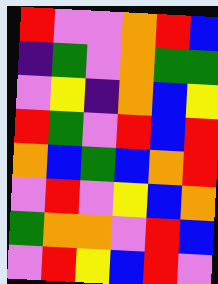[["red", "violet", "violet", "orange", "red", "blue"], ["indigo", "green", "violet", "orange", "green", "green"], ["violet", "yellow", "indigo", "orange", "blue", "yellow"], ["red", "green", "violet", "red", "blue", "red"], ["orange", "blue", "green", "blue", "orange", "red"], ["violet", "red", "violet", "yellow", "blue", "orange"], ["green", "orange", "orange", "violet", "red", "blue"], ["violet", "red", "yellow", "blue", "red", "violet"]]